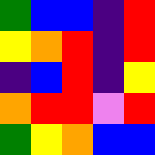[["green", "blue", "blue", "indigo", "red"], ["yellow", "orange", "red", "indigo", "red"], ["indigo", "blue", "red", "indigo", "yellow"], ["orange", "red", "red", "violet", "red"], ["green", "yellow", "orange", "blue", "blue"]]